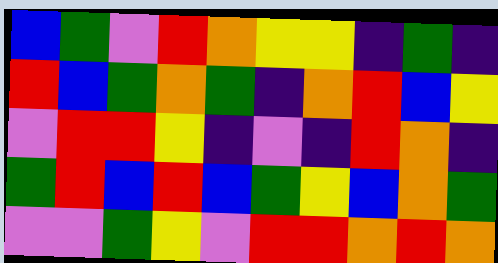[["blue", "green", "violet", "red", "orange", "yellow", "yellow", "indigo", "green", "indigo"], ["red", "blue", "green", "orange", "green", "indigo", "orange", "red", "blue", "yellow"], ["violet", "red", "red", "yellow", "indigo", "violet", "indigo", "red", "orange", "indigo"], ["green", "red", "blue", "red", "blue", "green", "yellow", "blue", "orange", "green"], ["violet", "violet", "green", "yellow", "violet", "red", "red", "orange", "red", "orange"]]